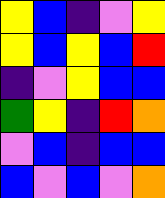[["yellow", "blue", "indigo", "violet", "yellow"], ["yellow", "blue", "yellow", "blue", "red"], ["indigo", "violet", "yellow", "blue", "blue"], ["green", "yellow", "indigo", "red", "orange"], ["violet", "blue", "indigo", "blue", "blue"], ["blue", "violet", "blue", "violet", "orange"]]